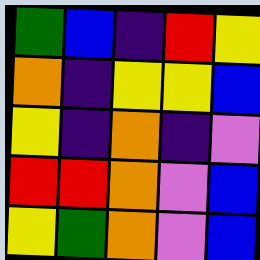[["green", "blue", "indigo", "red", "yellow"], ["orange", "indigo", "yellow", "yellow", "blue"], ["yellow", "indigo", "orange", "indigo", "violet"], ["red", "red", "orange", "violet", "blue"], ["yellow", "green", "orange", "violet", "blue"]]